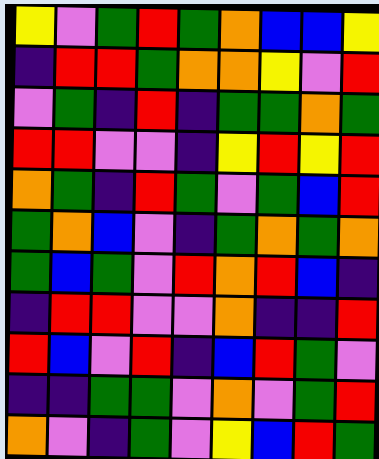[["yellow", "violet", "green", "red", "green", "orange", "blue", "blue", "yellow"], ["indigo", "red", "red", "green", "orange", "orange", "yellow", "violet", "red"], ["violet", "green", "indigo", "red", "indigo", "green", "green", "orange", "green"], ["red", "red", "violet", "violet", "indigo", "yellow", "red", "yellow", "red"], ["orange", "green", "indigo", "red", "green", "violet", "green", "blue", "red"], ["green", "orange", "blue", "violet", "indigo", "green", "orange", "green", "orange"], ["green", "blue", "green", "violet", "red", "orange", "red", "blue", "indigo"], ["indigo", "red", "red", "violet", "violet", "orange", "indigo", "indigo", "red"], ["red", "blue", "violet", "red", "indigo", "blue", "red", "green", "violet"], ["indigo", "indigo", "green", "green", "violet", "orange", "violet", "green", "red"], ["orange", "violet", "indigo", "green", "violet", "yellow", "blue", "red", "green"]]